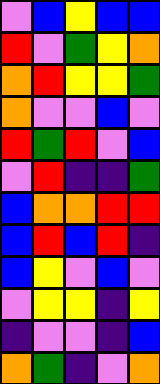[["violet", "blue", "yellow", "blue", "blue"], ["red", "violet", "green", "yellow", "orange"], ["orange", "red", "yellow", "yellow", "green"], ["orange", "violet", "violet", "blue", "violet"], ["red", "green", "red", "violet", "blue"], ["violet", "red", "indigo", "indigo", "green"], ["blue", "orange", "orange", "red", "red"], ["blue", "red", "blue", "red", "indigo"], ["blue", "yellow", "violet", "blue", "violet"], ["violet", "yellow", "yellow", "indigo", "yellow"], ["indigo", "violet", "violet", "indigo", "blue"], ["orange", "green", "indigo", "violet", "orange"]]